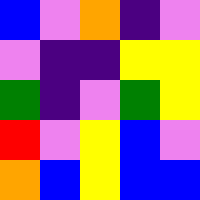[["blue", "violet", "orange", "indigo", "violet"], ["violet", "indigo", "indigo", "yellow", "yellow"], ["green", "indigo", "violet", "green", "yellow"], ["red", "violet", "yellow", "blue", "violet"], ["orange", "blue", "yellow", "blue", "blue"]]